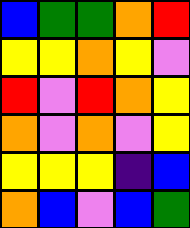[["blue", "green", "green", "orange", "red"], ["yellow", "yellow", "orange", "yellow", "violet"], ["red", "violet", "red", "orange", "yellow"], ["orange", "violet", "orange", "violet", "yellow"], ["yellow", "yellow", "yellow", "indigo", "blue"], ["orange", "blue", "violet", "blue", "green"]]